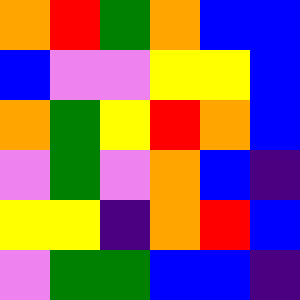[["orange", "red", "green", "orange", "blue", "blue"], ["blue", "violet", "violet", "yellow", "yellow", "blue"], ["orange", "green", "yellow", "red", "orange", "blue"], ["violet", "green", "violet", "orange", "blue", "indigo"], ["yellow", "yellow", "indigo", "orange", "red", "blue"], ["violet", "green", "green", "blue", "blue", "indigo"]]